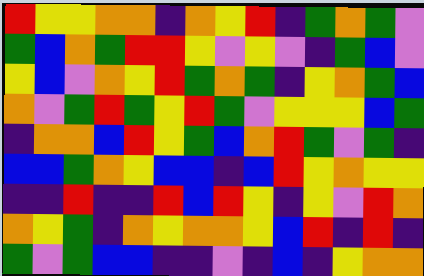[["red", "yellow", "yellow", "orange", "orange", "indigo", "orange", "yellow", "red", "indigo", "green", "orange", "green", "violet"], ["green", "blue", "orange", "green", "red", "red", "yellow", "violet", "yellow", "violet", "indigo", "green", "blue", "violet"], ["yellow", "blue", "violet", "orange", "yellow", "red", "green", "orange", "green", "indigo", "yellow", "orange", "green", "blue"], ["orange", "violet", "green", "red", "green", "yellow", "red", "green", "violet", "yellow", "yellow", "yellow", "blue", "green"], ["indigo", "orange", "orange", "blue", "red", "yellow", "green", "blue", "orange", "red", "green", "violet", "green", "indigo"], ["blue", "blue", "green", "orange", "yellow", "blue", "blue", "indigo", "blue", "red", "yellow", "orange", "yellow", "yellow"], ["indigo", "indigo", "red", "indigo", "indigo", "red", "blue", "red", "yellow", "indigo", "yellow", "violet", "red", "orange"], ["orange", "yellow", "green", "indigo", "orange", "yellow", "orange", "orange", "yellow", "blue", "red", "indigo", "red", "indigo"], ["green", "violet", "green", "blue", "blue", "indigo", "indigo", "violet", "indigo", "blue", "indigo", "yellow", "orange", "orange"]]